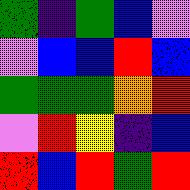[["green", "indigo", "green", "blue", "violet"], ["violet", "blue", "blue", "red", "blue"], ["green", "green", "green", "orange", "red"], ["violet", "red", "yellow", "indigo", "blue"], ["red", "blue", "red", "green", "red"]]